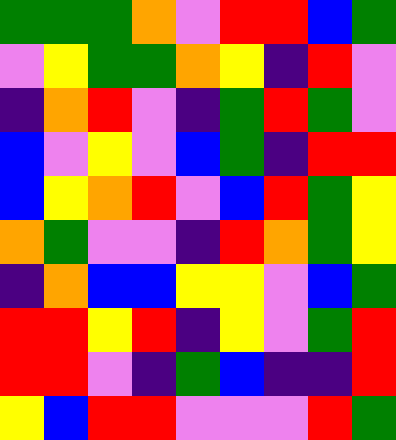[["green", "green", "green", "orange", "violet", "red", "red", "blue", "green"], ["violet", "yellow", "green", "green", "orange", "yellow", "indigo", "red", "violet"], ["indigo", "orange", "red", "violet", "indigo", "green", "red", "green", "violet"], ["blue", "violet", "yellow", "violet", "blue", "green", "indigo", "red", "red"], ["blue", "yellow", "orange", "red", "violet", "blue", "red", "green", "yellow"], ["orange", "green", "violet", "violet", "indigo", "red", "orange", "green", "yellow"], ["indigo", "orange", "blue", "blue", "yellow", "yellow", "violet", "blue", "green"], ["red", "red", "yellow", "red", "indigo", "yellow", "violet", "green", "red"], ["red", "red", "violet", "indigo", "green", "blue", "indigo", "indigo", "red"], ["yellow", "blue", "red", "red", "violet", "violet", "violet", "red", "green"]]